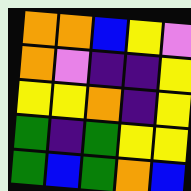[["orange", "orange", "blue", "yellow", "violet"], ["orange", "violet", "indigo", "indigo", "yellow"], ["yellow", "yellow", "orange", "indigo", "yellow"], ["green", "indigo", "green", "yellow", "yellow"], ["green", "blue", "green", "orange", "blue"]]